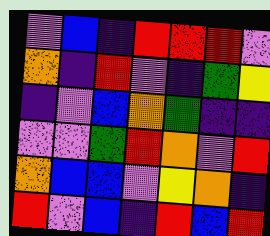[["violet", "blue", "indigo", "red", "red", "red", "violet"], ["orange", "indigo", "red", "violet", "indigo", "green", "yellow"], ["indigo", "violet", "blue", "orange", "green", "indigo", "indigo"], ["violet", "violet", "green", "red", "orange", "violet", "red"], ["orange", "blue", "blue", "violet", "yellow", "orange", "indigo"], ["red", "violet", "blue", "indigo", "red", "blue", "red"]]